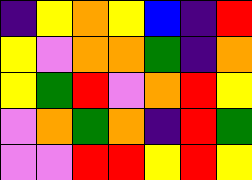[["indigo", "yellow", "orange", "yellow", "blue", "indigo", "red"], ["yellow", "violet", "orange", "orange", "green", "indigo", "orange"], ["yellow", "green", "red", "violet", "orange", "red", "yellow"], ["violet", "orange", "green", "orange", "indigo", "red", "green"], ["violet", "violet", "red", "red", "yellow", "red", "yellow"]]